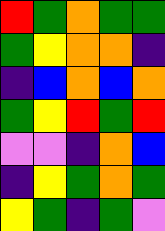[["red", "green", "orange", "green", "green"], ["green", "yellow", "orange", "orange", "indigo"], ["indigo", "blue", "orange", "blue", "orange"], ["green", "yellow", "red", "green", "red"], ["violet", "violet", "indigo", "orange", "blue"], ["indigo", "yellow", "green", "orange", "green"], ["yellow", "green", "indigo", "green", "violet"]]